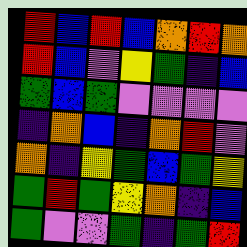[["red", "blue", "red", "blue", "orange", "red", "orange"], ["red", "blue", "violet", "yellow", "green", "indigo", "blue"], ["green", "blue", "green", "violet", "violet", "violet", "violet"], ["indigo", "orange", "blue", "indigo", "orange", "red", "violet"], ["orange", "indigo", "yellow", "green", "blue", "green", "yellow"], ["green", "red", "green", "yellow", "orange", "indigo", "blue"], ["green", "violet", "violet", "green", "indigo", "green", "red"]]